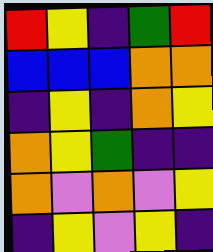[["red", "yellow", "indigo", "green", "red"], ["blue", "blue", "blue", "orange", "orange"], ["indigo", "yellow", "indigo", "orange", "yellow"], ["orange", "yellow", "green", "indigo", "indigo"], ["orange", "violet", "orange", "violet", "yellow"], ["indigo", "yellow", "violet", "yellow", "indigo"]]